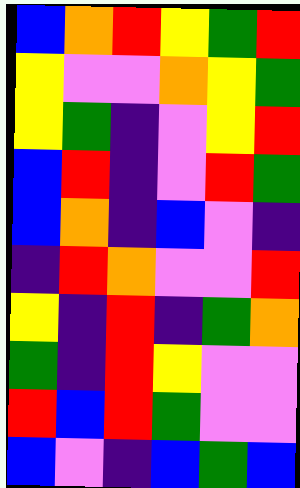[["blue", "orange", "red", "yellow", "green", "red"], ["yellow", "violet", "violet", "orange", "yellow", "green"], ["yellow", "green", "indigo", "violet", "yellow", "red"], ["blue", "red", "indigo", "violet", "red", "green"], ["blue", "orange", "indigo", "blue", "violet", "indigo"], ["indigo", "red", "orange", "violet", "violet", "red"], ["yellow", "indigo", "red", "indigo", "green", "orange"], ["green", "indigo", "red", "yellow", "violet", "violet"], ["red", "blue", "red", "green", "violet", "violet"], ["blue", "violet", "indigo", "blue", "green", "blue"]]